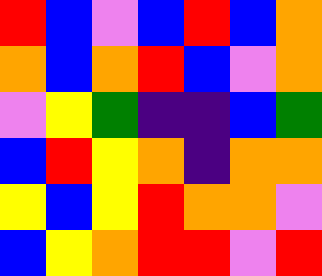[["red", "blue", "violet", "blue", "red", "blue", "orange"], ["orange", "blue", "orange", "red", "blue", "violet", "orange"], ["violet", "yellow", "green", "indigo", "indigo", "blue", "green"], ["blue", "red", "yellow", "orange", "indigo", "orange", "orange"], ["yellow", "blue", "yellow", "red", "orange", "orange", "violet"], ["blue", "yellow", "orange", "red", "red", "violet", "red"]]